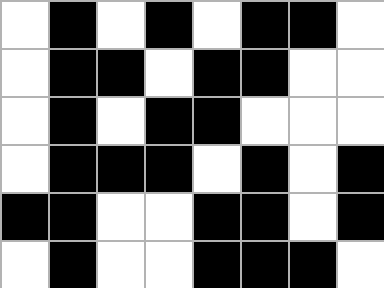[["white", "black", "white", "black", "white", "black", "black", "white"], ["white", "black", "black", "white", "black", "black", "white", "white"], ["white", "black", "white", "black", "black", "white", "white", "white"], ["white", "black", "black", "black", "white", "black", "white", "black"], ["black", "black", "white", "white", "black", "black", "white", "black"], ["white", "black", "white", "white", "black", "black", "black", "white"]]